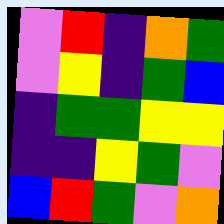[["violet", "red", "indigo", "orange", "green"], ["violet", "yellow", "indigo", "green", "blue"], ["indigo", "green", "green", "yellow", "yellow"], ["indigo", "indigo", "yellow", "green", "violet"], ["blue", "red", "green", "violet", "orange"]]